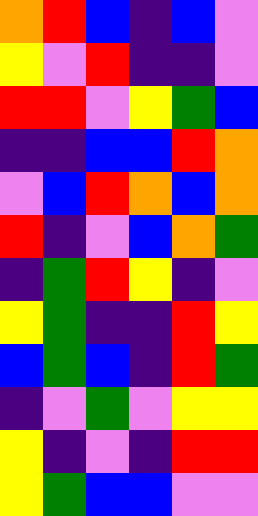[["orange", "red", "blue", "indigo", "blue", "violet"], ["yellow", "violet", "red", "indigo", "indigo", "violet"], ["red", "red", "violet", "yellow", "green", "blue"], ["indigo", "indigo", "blue", "blue", "red", "orange"], ["violet", "blue", "red", "orange", "blue", "orange"], ["red", "indigo", "violet", "blue", "orange", "green"], ["indigo", "green", "red", "yellow", "indigo", "violet"], ["yellow", "green", "indigo", "indigo", "red", "yellow"], ["blue", "green", "blue", "indigo", "red", "green"], ["indigo", "violet", "green", "violet", "yellow", "yellow"], ["yellow", "indigo", "violet", "indigo", "red", "red"], ["yellow", "green", "blue", "blue", "violet", "violet"]]